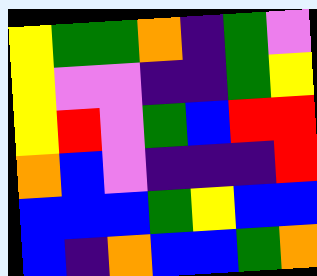[["yellow", "green", "green", "orange", "indigo", "green", "violet"], ["yellow", "violet", "violet", "indigo", "indigo", "green", "yellow"], ["yellow", "red", "violet", "green", "blue", "red", "red"], ["orange", "blue", "violet", "indigo", "indigo", "indigo", "red"], ["blue", "blue", "blue", "green", "yellow", "blue", "blue"], ["blue", "indigo", "orange", "blue", "blue", "green", "orange"]]